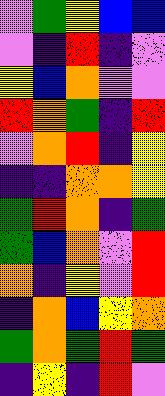[["violet", "green", "yellow", "blue", "blue"], ["violet", "indigo", "red", "indigo", "violet"], ["yellow", "blue", "orange", "violet", "violet"], ["red", "orange", "green", "indigo", "red"], ["violet", "orange", "red", "indigo", "yellow"], ["indigo", "indigo", "orange", "orange", "yellow"], ["green", "red", "orange", "indigo", "green"], ["green", "blue", "orange", "violet", "red"], ["orange", "indigo", "yellow", "violet", "red"], ["indigo", "orange", "blue", "yellow", "orange"], ["green", "orange", "green", "red", "green"], ["indigo", "yellow", "indigo", "red", "violet"]]